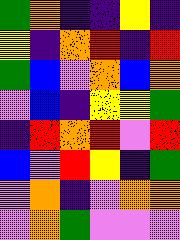[["green", "orange", "indigo", "indigo", "yellow", "indigo"], ["yellow", "indigo", "orange", "red", "indigo", "red"], ["green", "blue", "violet", "orange", "blue", "orange"], ["violet", "blue", "indigo", "yellow", "yellow", "green"], ["indigo", "red", "orange", "red", "violet", "red"], ["blue", "violet", "red", "yellow", "indigo", "green"], ["violet", "orange", "indigo", "violet", "orange", "orange"], ["violet", "orange", "green", "violet", "violet", "violet"]]